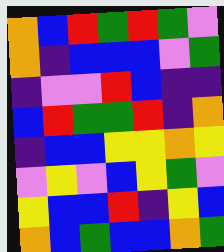[["orange", "blue", "red", "green", "red", "green", "violet"], ["orange", "indigo", "blue", "blue", "blue", "violet", "green"], ["indigo", "violet", "violet", "red", "blue", "indigo", "indigo"], ["blue", "red", "green", "green", "red", "indigo", "orange"], ["indigo", "blue", "blue", "yellow", "yellow", "orange", "yellow"], ["violet", "yellow", "violet", "blue", "yellow", "green", "violet"], ["yellow", "blue", "blue", "red", "indigo", "yellow", "blue"], ["orange", "blue", "green", "blue", "blue", "orange", "green"]]